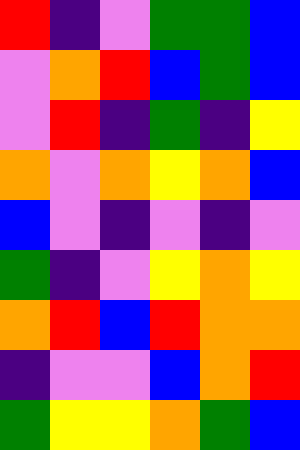[["red", "indigo", "violet", "green", "green", "blue"], ["violet", "orange", "red", "blue", "green", "blue"], ["violet", "red", "indigo", "green", "indigo", "yellow"], ["orange", "violet", "orange", "yellow", "orange", "blue"], ["blue", "violet", "indigo", "violet", "indigo", "violet"], ["green", "indigo", "violet", "yellow", "orange", "yellow"], ["orange", "red", "blue", "red", "orange", "orange"], ["indigo", "violet", "violet", "blue", "orange", "red"], ["green", "yellow", "yellow", "orange", "green", "blue"]]